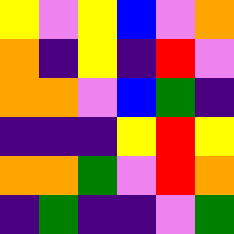[["yellow", "violet", "yellow", "blue", "violet", "orange"], ["orange", "indigo", "yellow", "indigo", "red", "violet"], ["orange", "orange", "violet", "blue", "green", "indigo"], ["indigo", "indigo", "indigo", "yellow", "red", "yellow"], ["orange", "orange", "green", "violet", "red", "orange"], ["indigo", "green", "indigo", "indigo", "violet", "green"]]